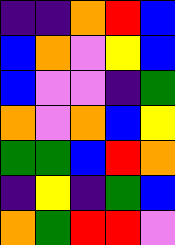[["indigo", "indigo", "orange", "red", "blue"], ["blue", "orange", "violet", "yellow", "blue"], ["blue", "violet", "violet", "indigo", "green"], ["orange", "violet", "orange", "blue", "yellow"], ["green", "green", "blue", "red", "orange"], ["indigo", "yellow", "indigo", "green", "blue"], ["orange", "green", "red", "red", "violet"]]